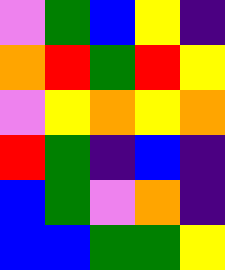[["violet", "green", "blue", "yellow", "indigo"], ["orange", "red", "green", "red", "yellow"], ["violet", "yellow", "orange", "yellow", "orange"], ["red", "green", "indigo", "blue", "indigo"], ["blue", "green", "violet", "orange", "indigo"], ["blue", "blue", "green", "green", "yellow"]]